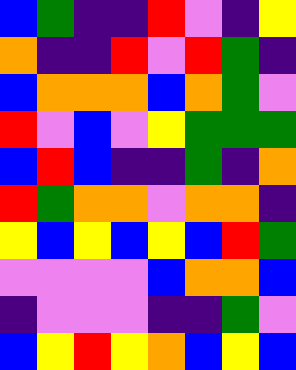[["blue", "green", "indigo", "indigo", "red", "violet", "indigo", "yellow"], ["orange", "indigo", "indigo", "red", "violet", "red", "green", "indigo"], ["blue", "orange", "orange", "orange", "blue", "orange", "green", "violet"], ["red", "violet", "blue", "violet", "yellow", "green", "green", "green"], ["blue", "red", "blue", "indigo", "indigo", "green", "indigo", "orange"], ["red", "green", "orange", "orange", "violet", "orange", "orange", "indigo"], ["yellow", "blue", "yellow", "blue", "yellow", "blue", "red", "green"], ["violet", "violet", "violet", "violet", "blue", "orange", "orange", "blue"], ["indigo", "violet", "violet", "violet", "indigo", "indigo", "green", "violet"], ["blue", "yellow", "red", "yellow", "orange", "blue", "yellow", "blue"]]